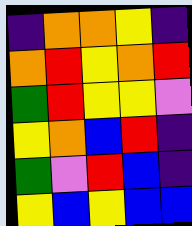[["indigo", "orange", "orange", "yellow", "indigo"], ["orange", "red", "yellow", "orange", "red"], ["green", "red", "yellow", "yellow", "violet"], ["yellow", "orange", "blue", "red", "indigo"], ["green", "violet", "red", "blue", "indigo"], ["yellow", "blue", "yellow", "blue", "blue"]]